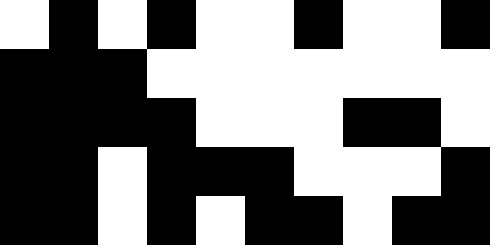[["white", "black", "white", "black", "white", "white", "black", "white", "white", "black"], ["black", "black", "black", "white", "white", "white", "white", "white", "white", "white"], ["black", "black", "black", "black", "white", "white", "white", "black", "black", "white"], ["black", "black", "white", "black", "black", "black", "white", "white", "white", "black"], ["black", "black", "white", "black", "white", "black", "black", "white", "black", "black"]]